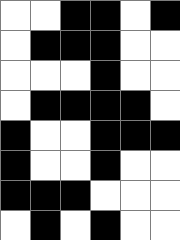[["white", "white", "black", "black", "white", "black"], ["white", "black", "black", "black", "white", "white"], ["white", "white", "white", "black", "white", "white"], ["white", "black", "black", "black", "black", "white"], ["black", "white", "white", "black", "black", "black"], ["black", "white", "white", "black", "white", "white"], ["black", "black", "black", "white", "white", "white"], ["white", "black", "white", "black", "white", "white"]]